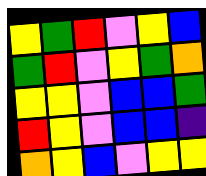[["yellow", "green", "red", "violet", "yellow", "blue"], ["green", "red", "violet", "yellow", "green", "orange"], ["yellow", "yellow", "violet", "blue", "blue", "green"], ["red", "yellow", "violet", "blue", "blue", "indigo"], ["orange", "yellow", "blue", "violet", "yellow", "yellow"]]